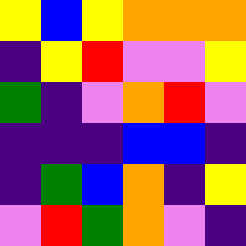[["yellow", "blue", "yellow", "orange", "orange", "orange"], ["indigo", "yellow", "red", "violet", "violet", "yellow"], ["green", "indigo", "violet", "orange", "red", "violet"], ["indigo", "indigo", "indigo", "blue", "blue", "indigo"], ["indigo", "green", "blue", "orange", "indigo", "yellow"], ["violet", "red", "green", "orange", "violet", "indigo"]]